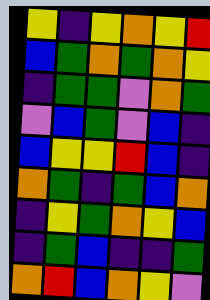[["yellow", "indigo", "yellow", "orange", "yellow", "red"], ["blue", "green", "orange", "green", "orange", "yellow"], ["indigo", "green", "green", "violet", "orange", "green"], ["violet", "blue", "green", "violet", "blue", "indigo"], ["blue", "yellow", "yellow", "red", "blue", "indigo"], ["orange", "green", "indigo", "green", "blue", "orange"], ["indigo", "yellow", "green", "orange", "yellow", "blue"], ["indigo", "green", "blue", "indigo", "indigo", "green"], ["orange", "red", "blue", "orange", "yellow", "violet"]]